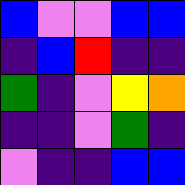[["blue", "violet", "violet", "blue", "blue"], ["indigo", "blue", "red", "indigo", "indigo"], ["green", "indigo", "violet", "yellow", "orange"], ["indigo", "indigo", "violet", "green", "indigo"], ["violet", "indigo", "indigo", "blue", "blue"]]